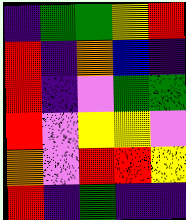[["indigo", "green", "green", "yellow", "red"], ["red", "indigo", "orange", "blue", "indigo"], ["red", "indigo", "violet", "green", "green"], ["red", "violet", "yellow", "yellow", "violet"], ["orange", "violet", "red", "red", "yellow"], ["red", "indigo", "green", "indigo", "indigo"]]